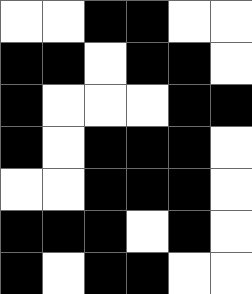[["white", "white", "black", "black", "white", "white"], ["black", "black", "white", "black", "black", "white"], ["black", "white", "white", "white", "black", "black"], ["black", "white", "black", "black", "black", "white"], ["white", "white", "black", "black", "black", "white"], ["black", "black", "black", "white", "black", "white"], ["black", "white", "black", "black", "white", "white"]]